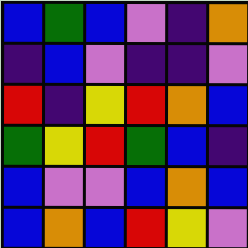[["blue", "green", "blue", "violet", "indigo", "orange"], ["indigo", "blue", "violet", "indigo", "indigo", "violet"], ["red", "indigo", "yellow", "red", "orange", "blue"], ["green", "yellow", "red", "green", "blue", "indigo"], ["blue", "violet", "violet", "blue", "orange", "blue"], ["blue", "orange", "blue", "red", "yellow", "violet"]]